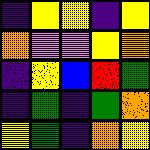[["indigo", "yellow", "yellow", "indigo", "yellow"], ["orange", "violet", "violet", "yellow", "orange"], ["indigo", "yellow", "blue", "red", "green"], ["indigo", "green", "indigo", "green", "orange"], ["yellow", "green", "indigo", "orange", "yellow"]]